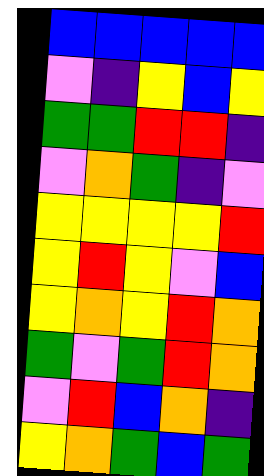[["blue", "blue", "blue", "blue", "blue"], ["violet", "indigo", "yellow", "blue", "yellow"], ["green", "green", "red", "red", "indigo"], ["violet", "orange", "green", "indigo", "violet"], ["yellow", "yellow", "yellow", "yellow", "red"], ["yellow", "red", "yellow", "violet", "blue"], ["yellow", "orange", "yellow", "red", "orange"], ["green", "violet", "green", "red", "orange"], ["violet", "red", "blue", "orange", "indigo"], ["yellow", "orange", "green", "blue", "green"]]